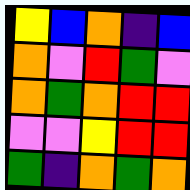[["yellow", "blue", "orange", "indigo", "blue"], ["orange", "violet", "red", "green", "violet"], ["orange", "green", "orange", "red", "red"], ["violet", "violet", "yellow", "red", "red"], ["green", "indigo", "orange", "green", "orange"]]